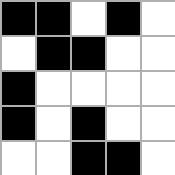[["black", "black", "white", "black", "white"], ["white", "black", "black", "white", "white"], ["black", "white", "white", "white", "white"], ["black", "white", "black", "white", "white"], ["white", "white", "black", "black", "white"]]